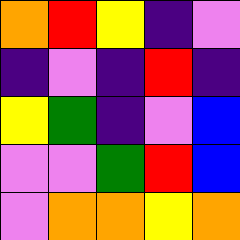[["orange", "red", "yellow", "indigo", "violet"], ["indigo", "violet", "indigo", "red", "indigo"], ["yellow", "green", "indigo", "violet", "blue"], ["violet", "violet", "green", "red", "blue"], ["violet", "orange", "orange", "yellow", "orange"]]